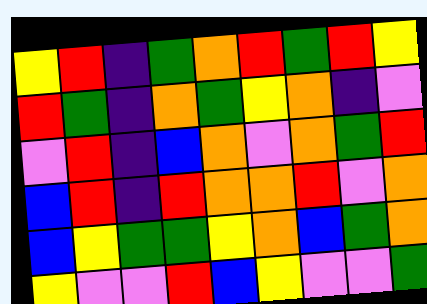[["yellow", "red", "indigo", "green", "orange", "red", "green", "red", "yellow"], ["red", "green", "indigo", "orange", "green", "yellow", "orange", "indigo", "violet"], ["violet", "red", "indigo", "blue", "orange", "violet", "orange", "green", "red"], ["blue", "red", "indigo", "red", "orange", "orange", "red", "violet", "orange"], ["blue", "yellow", "green", "green", "yellow", "orange", "blue", "green", "orange"], ["yellow", "violet", "violet", "red", "blue", "yellow", "violet", "violet", "green"]]